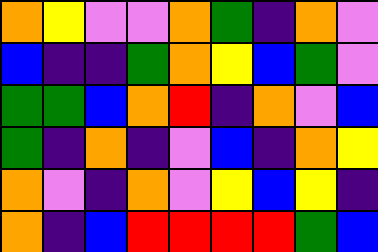[["orange", "yellow", "violet", "violet", "orange", "green", "indigo", "orange", "violet"], ["blue", "indigo", "indigo", "green", "orange", "yellow", "blue", "green", "violet"], ["green", "green", "blue", "orange", "red", "indigo", "orange", "violet", "blue"], ["green", "indigo", "orange", "indigo", "violet", "blue", "indigo", "orange", "yellow"], ["orange", "violet", "indigo", "orange", "violet", "yellow", "blue", "yellow", "indigo"], ["orange", "indigo", "blue", "red", "red", "red", "red", "green", "blue"]]